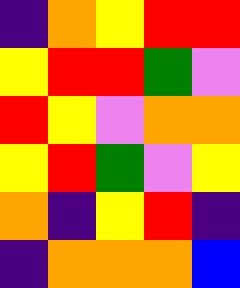[["indigo", "orange", "yellow", "red", "red"], ["yellow", "red", "red", "green", "violet"], ["red", "yellow", "violet", "orange", "orange"], ["yellow", "red", "green", "violet", "yellow"], ["orange", "indigo", "yellow", "red", "indigo"], ["indigo", "orange", "orange", "orange", "blue"]]